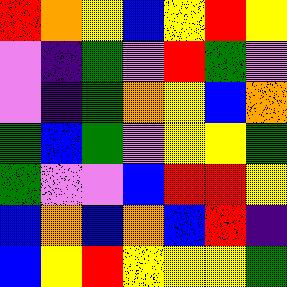[["red", "orange", "yellow", "blue", "yellow", "red", "yellow"], ["violet", "indigo", "green", "violet", "red", "green", "violet"], ["violet", "indigo", "green", "orange", "yellow", "blue", "orange"], ["green", "blue", "green", "violet", "yellow", "yellow", "green"], ["green", "violet", "violet", "blue", "red", "red", "yellow"], ["blue", "orange", "blue", "orange", "blue", "red", "indigo"], ["blue", "yellow", "red", "yellow", "yellow", "yellow", "green"]]